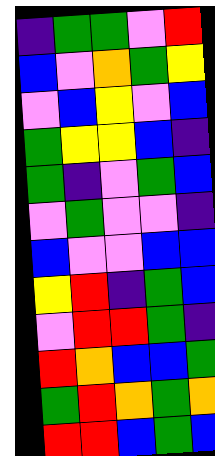[["indigo", "green", "green", "violet", "red"], ["blue", "violet", "orange", "green", "yellow"], ["violet", "blue", "yellow", "violet", "blue"], ["green", "yellow", "yellow", "blue", "indigo"], ["green", "indigo", "violet", "green", "blue"], ["violet", "green", "violet", "violet", "indigo"], ["blue", "violet", "violet", "blue", "blue"], ["yellow", "red", "indigo", "green", "blue"], ["violet", "red", "red", "green", "indigo"], ["red", "orange", "blue", "blue", "green"], ["green", "red", "orange", "green", "orange"], ["red", "red", "blue", "green", "blue"]]